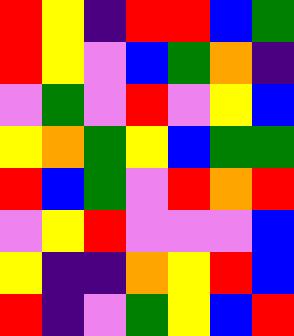[["red", "yellow", "indigo", "red", "red", "blue", "green"], ["red", "yellow", "violet", "blue", "green", "orange", "indigo"], ["violet", "green", "violet", "red", "violet", "yellow", "blue"], ["yellow", "orange", "green", "yellow", "blue", "green", "green"], ["red", "blue", "green", "violet", "red", "orange", "red"], ["violet", "yellow", "red", "violet", "violet", "violet", "blue"], ["yellow", "indigo", "indigo", "orange", "yellow", "red", "blue"], ["red", "indigo", "violet", "green", "yellow", "blue", "red"]]